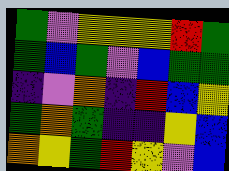[["green", "violet", "yellow", "yellow", "yellow", "red", "green"], ["green", "blue", "green", "violet", "blue", "green", "green"], ["indigo", "violet", "orange", "indigo", "red", "blue", "yellow"], ["green", "orange", "green", "indigo", "indigo", "yellow", "blue"], ["orange", "yellow", "green", "red", "yellow", "violet", "blue"]]